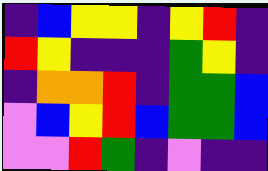[["indigo", "blue", "yellow", "yellow", "indigo", "yellow", "red", "indigo"], ["red", "yellow", "indigo", "indigo", "indigo", "green", "yellow", "indigo"], ["indigo", "orange", "orange", "red", "indigo", "green", "green", "blue"], ["violet", "blue", "yellow", "red", "blue", "green", "green", "blue"], ["violet", "violet", "red", "green", "indigo", "violet", "indigo", "indigo"]]